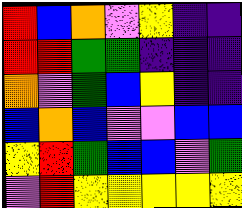[["red", "blue", "orange", "violet", "yellow", "indigo", "indigo"], ["red", "red", "green", "green", "indigo", "indigo", "indigo"], ["orange", "violet", "green", "blue", "yellow", "indigo", "indigo"], ["blue", "orange", "blue", "violet", "violet", "blue", "blue"], ["yellow", "red", "green", "blue", "blue", "violet", "green"], ["violet", "red", "yellow", "yellow", "yellow", "yellow", "yellow"]]